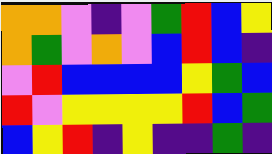[["orange", "orange", "violet", "indigo", "violet", "green", "red", "blue", "yellow"], ["orange", "green", "violet", "orange", "violet", "blue", "red", "blue", "indigo"], ["violet", "red", "blue", "blue", "blue", "blue", "yellow", "green", "blue"], ["red", "violet", "yellow", "yellow", "yellow", "yellow", "red", "blue", "green"], ["blue", "yellow", "red", "indigo", "yellow", "indigo", "indigo", "green", "indigo"]]